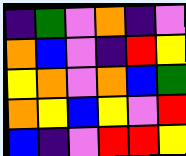[["indigo", "green", "violet", "orange", "indigo", "violet"], ["orange", "blue", "violet", "indigo", "red", "yellow"], ["yellow", "orange", "violet", "orange", "blue", "green"], ["orange", "yellow", "blue", "yellow", "violet", "red"], ["blue", "indigo", "violet", "red", "red", "yellow"]]